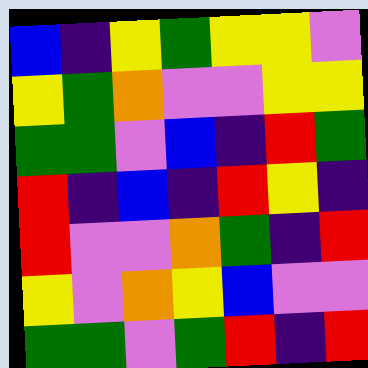[["blue", "indigo", "yellow", "green", "yellow", "yellow", "violet"], ["yellow", "green", "orange", "violet", "violet", "yellow", "yellow"], ["green", "green", "violet", "blue", "indigo", "red", "green"], ["red", "indigo", "blue", "indigo", "red", "yellow", "indigo"], ["red", "violet", "violet", "orange", "green", "indigo", "red"], ["yellow", "violet", "orange", "yellow", "blue", "violet", "violet"], ["green", "green", "violet", "green", "red", "indigo", "red"]]